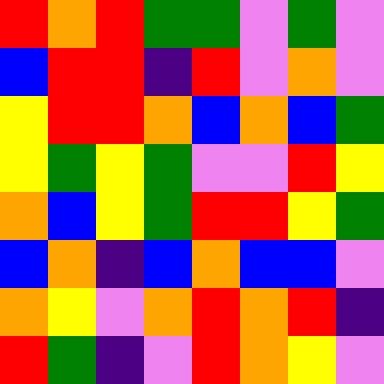[["red", "orange", "red", "green", "green", "violet", "green", "violet"], ["blue", "red", "red", "indigo", "red", "violet", "orange", "violet"], ["yellow", "red", "red", "orange", "blue", "orange", "blue", "green"], ["yellow", "green", "yellow", "green", "violet", "violet", "red", "yellow"], ["orange", "blue", "yellow", "green", "red", "red", "yellow", "green"], ["blue", "orange", "indigo", "blue", "orange", "blue", "blue", "violet"], ["orange", "yellow", "violet", "orange", "red", "orange", "red", "indigo"], ["red", "green", "indigo", "violet", "red", "orange", "yellow", "violet"]]